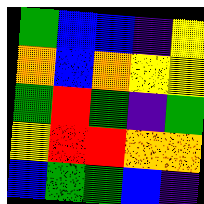[["green", "blue", "blue", "indigo", "yellow"], ["orange", "blue", "orange", "yellow", "yellow"], ["green", "red", "green", "indigo", "green"], ["yellow", "red", "red", "orange", "orange"], ["blue", "green", "green", "blue", "indigo"]]